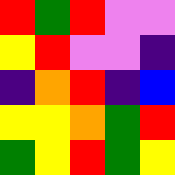[["red", "green", "red", "violet", "violet"], ["yellow", "red", "violet", "violet", "indigo"], ["indigo", "orange", "red", "indigo", "blue"], ["yellow", "yellow", "orange", "green", "red"], ["green", "yellow", "red", "green", "yellow"]]